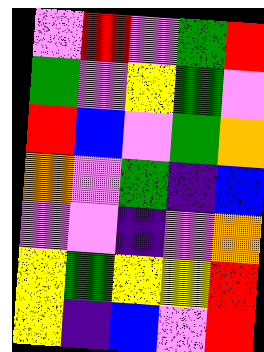[["violet", "red", "violet", "green", "red"], ["green", "violet", "yellow", "green", "violet"], ["red", "blue", "violet", "green", "orange"], ["orange", "violet", "green", "indigo", "blue"], ["violet", "violet", "indigo", "violet", "orange"], ["yellow", "green", "yellow", "yellow", "red"], ["yellow", "indigo", "blue", "violet", "red"]]